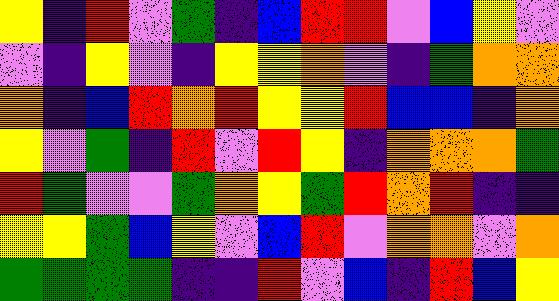[["yellow", "indigo", "red", "violet", "green", "indigo", "blue", "red", "red", "violet", "blue", "yellow", "violet"], ["violet", "indigo", "yellow", "violet", "indigo", "yellow", "yellow", "orange", "violet", "indigo", "green", "orange", "orange"], ["orange", "indigo", "blue", "red", "orange", "red", "yellow", "yellow", "red", "blue", "blue", "indigo", "orange"], ["yellow", "violet", "green", "indigo", "red", "violet", "red", "yellow", "indigo", "orange", "orange", "orange", "green"], ["red", "green", "violet", "violet", "green", "orange", "yellow", "green", "red", "orange", "red", "indigo", "indigo"], ["yellow", "yellow", "green", "blue", "yellow", "violet", "blue", "red", "violet", "orange", "orange", "violet", "orange"], ["green", "green", "green", "green", "indigo", "indigo", "red", "violet", "blue", "indigo", "red", "blue", "yellow"]]